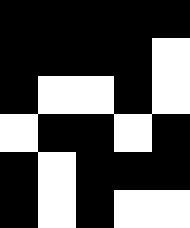[["black", "black", "black", "black", "black"], ["black", "black", "black", "black", "white"], ["black", "white", "white", "black", "white"], ["white", "black", "black", "white", "black"], ["black", "white", "black", "black", "black"], ["black", "white", "black", "white", "white"]]